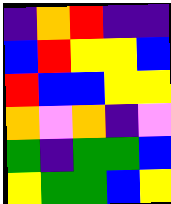[["indigo", "orange", "red", "indigo", "indigo"], ["blue", "red", "yellow", "yellow", "blue"], ["red", "blue", "blue", "yellow", "yellow"], ["orange", "violet", "orange", "indigo", "violet"], ["green", "indigo", "green", "green", "blue"], ["yellow", "green", "green", "blue", "yellow"]]